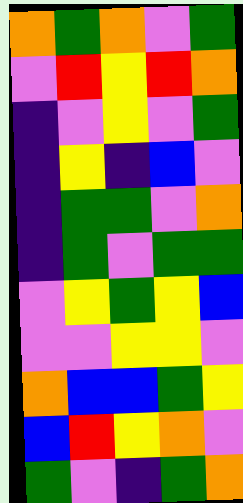[["orange", "green", "orange", "violet", "green"], ["violet", "red", "yellow", "red", "orange"], ["indigo", "violet", "yellow", "violet", "green"], ["indigo", "yellow", "indigo", "blue", "violet"], ["indigo", "green", "green", "violet", "orange"], ["indigo", "green", "violet", "green", "green"], ["violet", "yellow", "green", "yellow", "blue"], ["violet", "violet", "yellow", "yellow", "violet"], ["orange", "blue", "blue", "green", "yellow"], ["blue", "red", "yellow", "orange", "violet"], ["green", "violet", "indigo", "green", "orange"]]